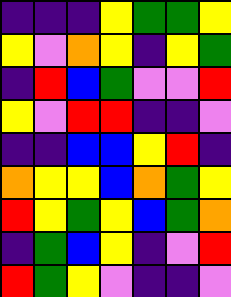[["indigo", "indigo", "indigo", "yellow", "green", "green", "yellow"], ["yellow", "violet", "orange", "yellow", "indigo", "yellow", "green"], ["indigo", "red", "blue", "green", "violet", "violet", "red"], ["yellow", "violet", "red", "red", "indigo", "indigo", "violet"], ["indigo", "indigo", "blue", "blue", "yellow", "red", "indigo"], ["orange", "yellow", "yellow", "blue", "orange", "green", "yellow"], ["red", "yellow", "green", "yellow", "blue", "green", "orange"], ["indigo", "green", "blue", "yellow", "indigo", "violet", "red"], ["red", "green", "yellow", "violet", "indigo", "indigo", "violet"]]